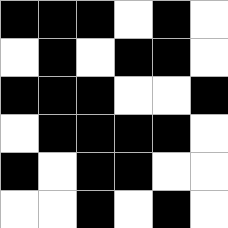[["black", "black", "black", "white", "black", "white"], ["white", "black", "white", "black", "black", "white"], ["black", "black", "black", "white", "white", "black"], ["white", "black", "black", "black", "black", "white"], ["black", "white", "black", "black", "white", "white"], ["white", "white", "black", "white", "black", "white"]]